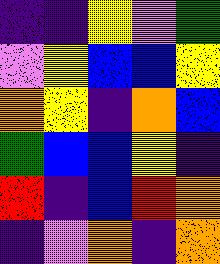[["indigo", "indigo", "yellow", "violet", "green"], ["violet", "yellow", "blue", "blue", "yellow"], ["orange", "yellow", "indigo", "orange", "blue"], ["green", "blue", "blue", "yellow", "indigo"], ["red", "indigo", "blue", "red", "orange"], ["indigo", "violet", "orange", "indigo", "orange"]]